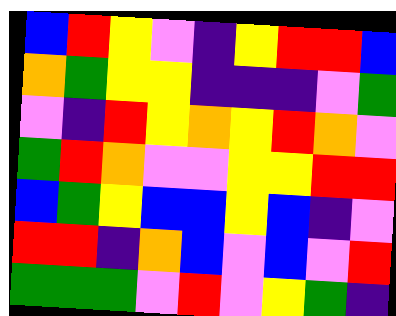[["blue", "red", "yellow", "violet", "indigo", "yellow", "red", "red", "blue"], ["orange", "green", "yellow", "yellow", "indigo", "indigo", "indigo", "violet", "green"], ["violet", "indigo", "red", "yellow", "orange", "yellow", "red", "orange", "violet"], ["green", "red", "orange", "violet", "violet", "yellow", "yellow", "red", "red"], ["blue", "green", "yellow", "blue", "blue", "yellow", "blue", "indigo", "violet"], ["red", "red", "indigo", "orange", "blue", "violet", "blue", "violet", "red"], ["green", "green", "green", "violet", "red", "violet", "yellow", "green", "indigo"]]